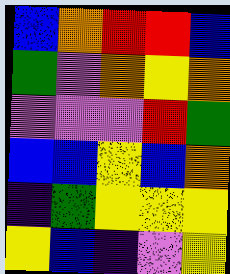[["blue", "orange", "red", "red", "blue"], ["green", "violet", "orange", "yellow", "orange"], ["violet", "violet", "violet", "red", "green"], ["blue", "blue", "yellow", "blue", "orange"], ["indigo", "green", "yellow", "yellow", "yellow"], ["yellow", "blue", "indigo", "violet", "yellow"]]